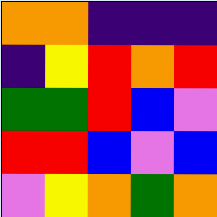[["orange", "orange", "indigo", "indigo", "indigo"], ["indigo", "yellow", "red", "orange", "red"], ["green", "green", "red", "blue", "violet"], ["red", "red", "blue", "violet", "blue"], ["violet", "yellow", "orange", "green", "orange"]]